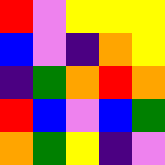[["red", "violet", "yellow", "yellow", "yellow"], ["blue", "violet", "indigo", "orange", "yellow"], ["indigo", "green", "orange", "red", "orange"], ["red", "blue", "violet", "blue", "green"], ["orange", "green", "yellow", "indigo", "violet"]]